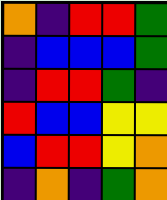[["orange", "indigo", "red", "red", "green"], ["indigo", "blue", "blue", "blue", "green"], ["indigo", "red", "red", "green", "indigo"], ["red", "blue", "blue", "yellow", "yellow"], ["blue", "red", "red", "yellow", "orange"], ["indigo", "orange", "indigo", "green", "orange"]]